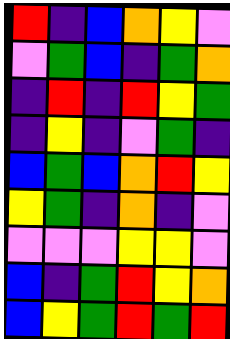[["red", "indigo", "blue", "orange", "yellow", "violet"], ["violet", "green", "blue", "indigo", "green", "orange"], ["indigo", "red", "indigo", "red", "yellow", "green"], ["indigo", "yellow", "indigo", "violet", "green", "indigo"], ["blue", "green", "blue", "orange", "red", "yellow"], ["yellow", "green", "indigo", "orange", "indigo", "violet"], ["violet", "violet", "violet", "yellow", "yellow", "violet"], ["blue", "indigo", "green", "red", "yellow", "orange"], ["blue", "yellow", "green", "red", "green", "red"]]